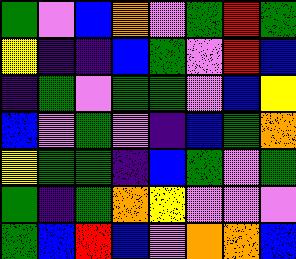[["green", "violet", "blue", "orange", "violet", "green", "red", "green"], ["yellow", "indigo", "indigo", "blue", "green", "violet", "red", "blue"], ["indigo", "green", "violet", "green", "green", "violet", "blue", "yellow"], ["blue", "violet", "green", "violet", "indigo", "blue", "green", "orange"], ["yellow", "green", "green", "indigo", "blue", "green", "violet", "green"], ["green", "indigo", "green", "orange", "yellow", "violet", "violet", "violet"], ["green", "blue", "red", "blue", "violet", "orange", "orange", "blue"]]